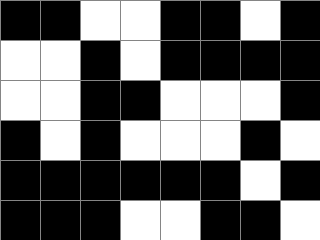[["black", "black", "white", "white", "black", "black", "white", "black"], ["white", "white", "black", "white", "black", "black", "black", "black"], ["white", "white", "black", "black", "white", "white", "white", "black"], ["black", "white", "black", "white", "white", "white", "black", "white"], ["black", "black", "black", "black", "black", "black", "white", "black"], ["black", "black", "black", "white", "white", "black", "black", "white"]]